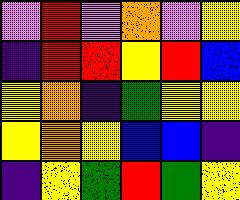[["violet", "red", "violet", "orange", "violet", "yellow"], ["indigo", "red", "red", "yellow", "red", "blue"], ["yellow", "orange", "indigo", "green", "yellow", "yellow"], ["yellow", "orange", "yellow", "blue", "blue", "indigo"], ["indigo", "yellow", "green", "red", "green", "yellow"]]